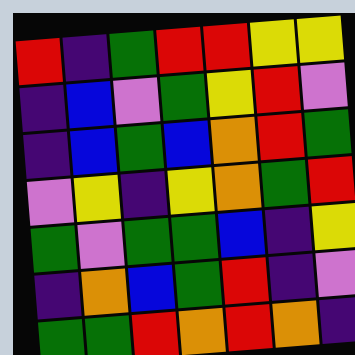[["red", "indigo", "green", "red", "red", "yellow", "yellow"], ["indigo", "blue", "violet", "green", "yellow", "red", "violet"], ["indigo", "blue", "green", "blue", "orange", "red", "green"], ["violet", "yellow", "indigo", "yellow", "orange", "green", "red"], ["green", "violet", "green", "green", "blue", "indigo", "yellow"], ["indigo", "orange", "blue", "green", "red", "indigo", "violet"], ["green", "green", "red", "orange", "red", "orange", "indigo"]]